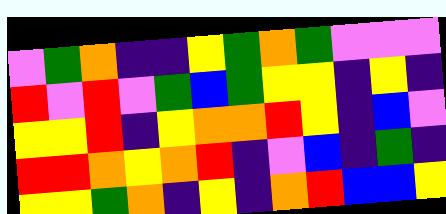[["violet", "green", "orange", "indigo", "indigo", "yellow", "green", "orange", "green", "violet", "violet", "violet"], ["red", "violet", "red", "violet", "green", "blue", "green", "yellow", "yellow", "indigo", "yellow", "indigo"], ["yellow", "yellow", "red", "indigo", "yellow", "orange", "orange", "red", "yellow", "indigo", "blue", "violet"], ["red", "red", "orange", "yellow", "orange", "red", "indigo", "violet", "blue", "indigo", "green", "indigo"], ["yellow", "yellow", "green", "orange", "indigo", "yellow", "indigo", "orange", "red", "blue", "blue", "yellow"]]